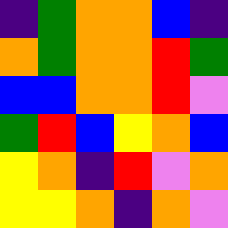[["indigo", "green", "orange", "orange", "blue", "indigo"], ["orange", "green", "orange", "orange", "red", "green"], ["blue", "blue", "orange", "orange", "red", "violet"], ["green", "red", "blue", "yellow", "orange", "blue"], ["yellow", "orange", "indigo", "red", "violet", "orange"], ["yellow", "yellow", "orange", "indigo", "orange", "violet"]]